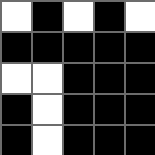[["white", "black", "white", "black", "white"], ["black", "black", "black", "black", "black"], ["white", "white", "black", "black", "black"], ["black", "white", "black", "black", "black"], ["black", "white", "black", "black", "black"]]